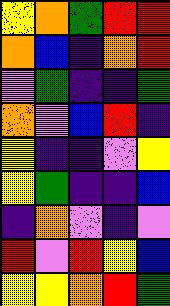[["yellow", "orange", "green", "red", "red"], ["orange", "blue", "indigo", "orange", "red"], ["violet", "green", "indigo", "indigo", "green"], ["orange", "violet", "blue", "red", "indigo"], ["yellow", "indigo", "indigo", "violet", "yellow"], ["yellow", "green", "indigo", "indigo", "blue"], ["indigo", "orange", "violet", "indigo", "violet"], ["red", "violet", "red", "yellow", "blue"], ["yellow", "yellow", "orange", "red", "green"]]